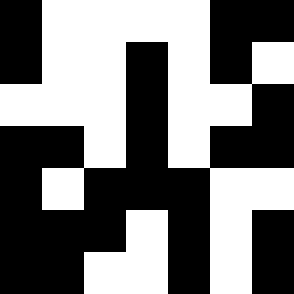[["black", "white", "white", "white", "white", "black", "black"], ["black", "white", "white", "black", "white", "black", "white"], ["white", "white", "white", "black", "white", "white", "black"], ["black", "black", "white", "black", "white", "black", "black"], ["black", "white", "black", "black", "black", "white", "white"], ["black", "black", "black", "white", "black", "white", "black"], ["black", "black", "white", "white", "black", "white", "black"]]